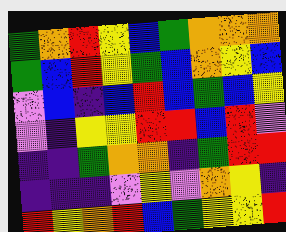[["green", "orange", "red", "yellow", "blue", "green", "orange", "orange", "orange"], ["green", "blue", "red", "yellow", "green", "blue", "orange", "yellow", "blue"], ["violet", "blue", "indigo", "blue", "red", "blue", "green", "blue", "yellow"], ["violet", "indigo", "yellow", "yellow", "red", "red", "blue", "red", "violet"], ["indigo", "indigo", "green", "orange", "orange", "indigo", "green", "red", "red"], ["indigo", "indigo", "indigo", "violet", "yellow", "violet", "orange", "yellow", "indigo"], ["red", "yellow", "orange", "red", "blue", "green", "yellow", "yellow", "red"]]